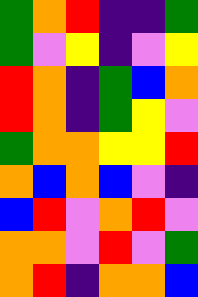[["green", "orange", "red", "indigo", "indigo", "green"], ["green", "violet", "yellow", "indigo", "violet", "yellow"], ["red", "orange", "indigo", "green", "blue", "orange"], ["red", "orange", "indigo", "green", "yellow", "violet"], ["green", "orange", "orange", "yellow", "yellow", "red"], ["orange", "blue", "orange", "blue", "violet", "indigo"], ["blue", "red", "violet", "orange", "red", "violet"], ["orange", "orange", "violet", "red", "violet", "green"], ["orange", "red", "indigo", "orange", "orange", "blue"]]